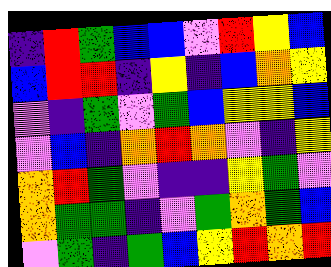[["indigo", "red", "green", "blue", "blue", "violet", "red", "yellow", "blue"], ["blue", "red", "red", "indigo", "yellow", "indigo", "blue", "orange", "yellow"], ["violet", "indigo", "green", "violet", "green", "blue", "yellow", "yellow", "blue"], ["violet", "blue", "indigo", "orange", "red", "orange", "violet", "indigo", "yellow"], ["orange", "red", "green", "violet", "indigo", "indigo", "yellow", "green", "violet"], ["orange", "green", "green", "indigo", "violet", "green", "orange", "green", "blue"], ["violet", "green", "indigo", "green", "blue", "yellow", "red", "orange", "red"]]